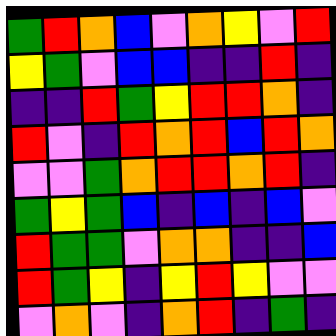[["green", "red", "orange", "blue", "violet", "orange", "yellow", "violet", "red"], ["yellow", "green", "violet", "blue", "blue", "indigo", "indigo", "red", "indigo"], ["indigo", "indigo", "red", "green", "yellow", "red", "red", "orange", "indigo"], ["red", "violet", "indigo", "red", "orange", "red", "blue", "red", "orange"], ["violet", "violet", "green", "orange", "red", "red", "orange", "red", "indigo"], ["green", "yellow", "green", "blue", "indigo", "blue", "indigo", "blue", "violet"], ["red", "green", "green", "violet", "orange", "orange", "indigo", "indigo", "blue"], ["red", "green", "yellow", "indigo", "yellow", "red", "yellow", "violet", "violet"], ["violet", "orange", "violet", "indigo", "orange", "red", "indigo", "green", "indigo"]]